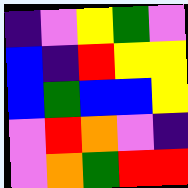[["indigo", "violet", "yellow", "green", "violet"], ["blue", "indigo", "red", "yellow", "yellow"], ["blue", "green", "blue", "blue", "yellow"], ["violet", "red", "orange", "violet", "indigo"], ["violet", "orange", "green", "red", "red"]]